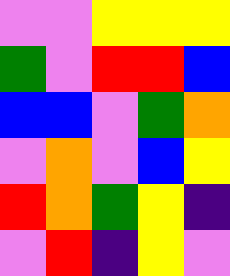[["violet", "violet", "yellow", "yellow", "yellow"], ["green", "violet", "red", "red", "blue"], ["blue", "blue", "violet", "green", "orange"], ["violet", "orange", "violet", "blue", "yellow"], ["red", "orange", "green", "yellow", "indigo"], ["violet", "red", "indigo", "yellow", "violet"]]